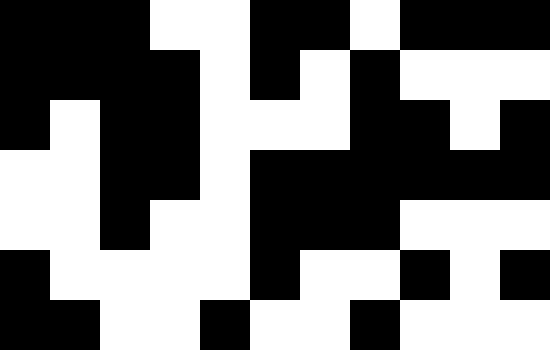[["black", "black", "black", "white", "white", "black", "black", "white", "black", "black", "black"], ["black", "black", "black", "black", "white", "black", "white", "black", "white", "white", "white"], ["black", "white", "black", "black", "white", "white", "white", "black", "black", "white", "black"], ["white", "white", "black", "black", "white", "black", "black", "black", "black", "black", "black"], ["white", "white", "black", "white", "white", "black", "black", "black", "white", "white", "white"], ["black", "white", "white", "white", "white", "black", "white", "white", "black", "white", "black"], ["black", "black", "white", "white", "black", "white", "white", "black", "white", "white", "white"]]